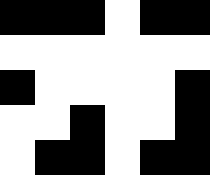[["black", "black", "black", "white", "black", "black"], ["white", "white", "white", "white", "white", "white"], ["black", "white", "white", "white", "white", "black"], ["white", "white", "black", "white", "white", "black"], ["white", "black", "black", "white", "black", "black"]]